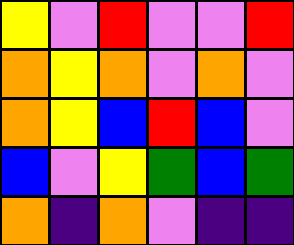[["yellow", "violet", "red", "violet", "violet", "red"], ["orange", "yellow", "orange", "violet", "orange", "violet"], ["orange", "yellow", "blue", "red", "blue", "violet"], ["blue", "violet", "yellow", "green", "blue", "green"], ["orange", "indigo", "orange", "violet", "indigo", "indigo"]]